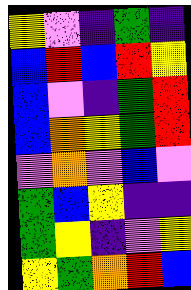[["yellow", "violet", "indigo", "green", "indigo"], ["blue", "red", "blue", "red", "yellow"], ["blue", "violet", "indigo", "green", "red"], ["blue", "orange", "yellow", "green", "red"], ["violet", "orange", "violet", "blue", "violet"], ["green", "blue", "yellow", "indigo", "indigo"], ["green", "yellow", "indigo", "violet", "yellow"], ["yellow", "green", "orange", "red", "blue"]]